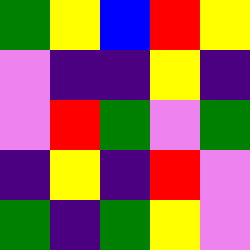[["green", "yellow", "blue", "red", "yellow"], ["violet", "indigo", "indigo", "yellow", "indigo"], ["violet", "red", "green", "violet", "green"], ["indigo", "yellow", "indigo", "red", "violet"], ["green", "indigo", "green", "yellow", "violet"]]